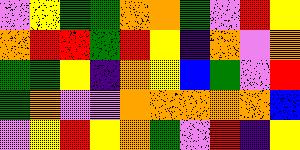[["violet", "yellow", "green", "green", "orange", "orange", "green", "violet", "red", "yellow"], ["orange", "red", "red", "green", "red", "yellow", "indigo", "orange", "violet", "orange"], ["green", "green", "yellow", "indigo", "orange", "yellow", "blue", "green", "violet", "red"], ["green", "orange", "violet", "violet", "orange", "orange", "orange", "orange", "orange", "blue"], ["violet", "yellow", "red", "yellow", "orange", "green", "violet", "red", "indigo", "yellow"]]